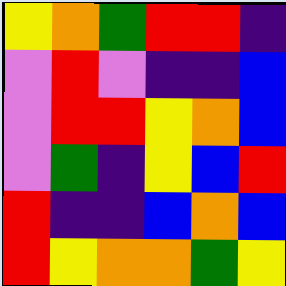[["yellow", "orange", "green", "red", "red", "indigo"], ["violet", "red", "violet", "indigo", "indigo", "blue"], ["violet", "red", "red", "yellow", "orange", "blue"], ["violet", "green", "indigo", "yellow", "blue", "red"], ["red", "indigo", "indigo", "blue", "orange", "blue"], ["red", "yellow", "orange", "orange", "green", "yellow"]]